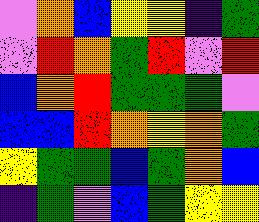[["violet", "orange", "blue", "yellow", "yellow", "indigo", "green"], ["violet", "red", "orange", "green", "red", "violet", "red"], ["blue", "orange", "red", "green", "green", "green", "violet"], ["blue", "blue", "red", "orange", "yellow", "orange", "green"], ["yellow", "green", "green", "blue", "green", "orange", "blue"], ["indigo", "green", "violet", "blue", "green", "yellow", "yellow"]]